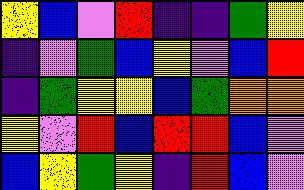[["yellow", "blue", "violet", "red", "indigo", "indigo", "green", "yellow"], ["indigo", "violet", "green", "blue", "yellow", "violet", "blue", "red"], ["indigo", "green", "yellow", "yellow", "blue", "green", "orange", "orange"], ["yellow", "violet", "red", "blue", "red", "red", "blue", "violet"], ["blue", "yellow", "green", "yellow", "indigo", "red", "blue", "violet"]]